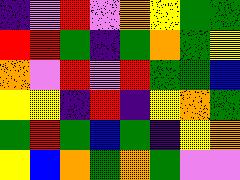[["indigo", "violet", "red", "violet", "orange", "yellow", "green", "green"], ["red", "red", "green", "indigo", "green", "orange", "green", "yellow"], ["orange", "violet", "red", "violet", "red", "green", "green", "blue"], ["yellow", "yellow", "indigo", "red", "indigo", "yellow", "orange", "green"], ["green", "red", "green", "blue", "green", "indigo", "yellow", "orange"], ["yellow", "blue", "orange", "green", "orange", "green", "violet", "violet"]]